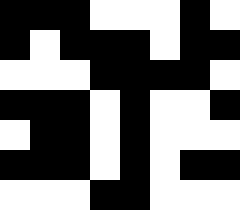[["black", "black", "black", "white", "white", "white", "black", "white"], ["black", "white", "black", "black", "black", "white", "black", "black"], ["white", "white", "white", "black", "black", "black", "black", "white"], ["black", "black", "black", "white", "black", "white", "white", "black"], ["white", "black", "black", "white", "black", "white", "white", "white"], ["black", "black", "black", "white", "black", "white", "black", "black"], ["white", "white", "white", "black", "black", "white", "white", "white"]]